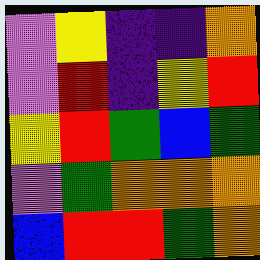[["violet", "yellow", "indigo", "indigo", "orange"], ["violet", "red", "indigo", "yellow", "red"], ["yellow", "red", "green", "blue", "green"], ["violet", "green", "orange", "orange", "orange"], ["blue", "red", "red", "green", "orange"]]